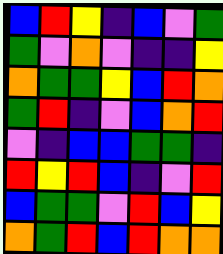[["blue", "red", "yellow", "indigo", "blue", "violet", "green"], ["green", "violet", "orange", "violet", "indigo", "indigo", "yellow"], ["orange", "green", "green", "yellow", "blue", "red", "orange"], ["green", "red", "indigo", "violet", "blue", "orange", "red"], ["violet", "indigo", "blue", "blue", "green", "green", "indigo"], ["red", "yellow", "red", "blue", "indigo", "violet", "red"], ["blue", "green", "green", "violet", "red", "blue", "yellow"], ["orange", "green", "red", "blue", "red", "orange", "orange"]]